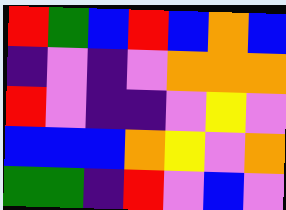[["red", "green", "blue", "red", "blue", "orange", "blue"], ["indigo", "violet", "indigo", "violet", "orange", "orange", "orange"], ["red", "violet", "indigo", "indigo", "violet", "yellow", "violet"], ["blue", "blue", "blue", "orange", "yellow", "violet", "orange"], ["green", "green", "indigo", "red", "violet", "blue", "violet"]]